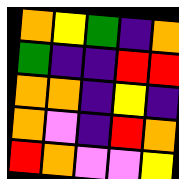[["orange", "yellow", "green", "indigo", "orange"], ["green", "indigo", "indigo", "red", "red"], ["orange", "orange", "indigo", "yellow", "indigo"], ["orange", "violet", "indigo", "red", "orange"], ["red", "orange", "violet", "violet", "yellow"]]